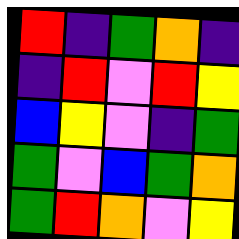[["red", "indigo", "green", "orange", "indigo"], ["indigo", "red", "violet", "red", "yellow"], ["blue", "yellow", "violet", "indigo", "green"], ["green", "violet", "blue", "green", "orange"], ["green", "red", "orange", "violet", "yellow"]]